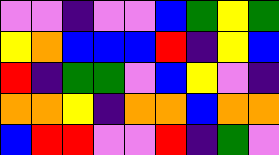[["violet", "violet", "indigo", "violet", "violet", "blue", "green", "yellow", "green"], ["yellow", "orange", "blue", "blue", "blue", "red", "indigo", "yellow", "blue"], ["red", "indigo", "green", "green", "violet", "blue", "yellow", "violet", "indigo"], ["orange", "orange", "yellow", "indigo", "orange", "orange", "blue", "orange", "orange"], ["blue", "red", "red", "violet", "violet", "red", "indigo", "green", "violet"]]